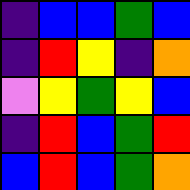[["indigo", "blue", "blue", "green", "blue"], ["indigo", "red", "yellow", "indigo", "orange"], ["violet", "yellow", "green", "yellow", "blue"], ["indigo", "red", "blue", "green", "red"], ["blue", "red", "blue", "green", "orange"]]